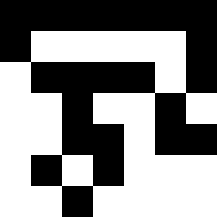[["black", "black", "black", "black", "black", "black", "black"], ["black", "white", "white", "white", "white", "white", "black"], ["white", "black", "black", "black", "black", "white", "black"], ["white", "white", "black", "white", "white", "black", "white"], ["white", "white", "black", "black", "white", "black", "black"], ["white", "black", "white", "black", "white", "white", "white"], ["white", "white", "black", "white", "white", "white", "white"]]